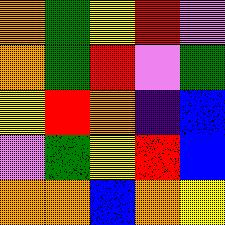[["orange", "green", "yellow", "red", "violet"], ["orange", "green", "red", "violet", "green"], ["yellow", "red", "orange", "indigo", "blue"], ["violet", "green", "yellow", "red", "blue"], ["orange", "orange", "blue", "orange", "yellow"]]